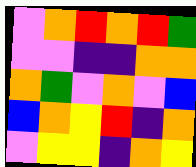[["violet", "orange", "red", "orange", "red", "green"], ["violet", "violet", "indigo", "indigo", "orange", "orange"], ["orange", "green", "violet", "orange", "violet", "blue"], ["blue", "orange", "yellow", "red", "indigo", "orange"], ["violet", "yellow", "yellow", "indigo", "orange", "yellow"]]